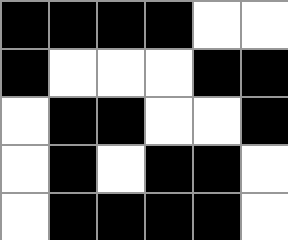[["black", "black", "black", "black", "white", "white"], ["black", "white", "white", "white", "black", "black"], ["white", "black", "black", "white", "white", "black"], ["white", "black", "white", "black", "black", "white"], ["white", "black", "black", "black", "black", "white"]]